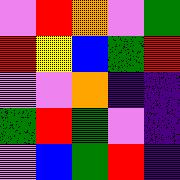[["violet", "red", "orange", "violet", "green"], ["red", "yellow", "blue", "green", "red"], ["violet", "violet", "orange", "indigo", "indigo"], ["green", "red", "green", "violet", "indigo"], ["violet", "blue", "green", "red", "indigo"]]